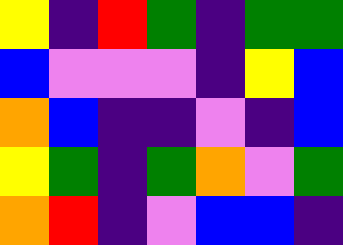[["yellow", "indigo", "red", "green", "indigo", "green", "green"], ["blue", "violet", "violet", "violet", "indigo", "yellow", "blue"], ["orange", "blue", "indigo", "indigo", "violet", "indigo", "blue"], ["yellow", "green", "indigo", "green", "orange", "violet", "green"], ["orange", "red", "indigo", "violet", "blue", "blue", "indigo"]]